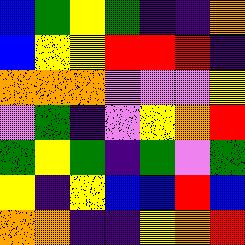[["blue", "green", "yellow", "green", "indigo", "indigo", "orange"], ["blue", "yellow", "yellow", "red", "red", "red", "indigo"], ["orange", "orange", "orange", "violet", "violet", "violet", "yellow"], ["violet", "green", "indigo", "violet", "yellow", "orange", "red"], ["green", "yellow", "green", "indigo", "green", "violet", "green"], ["yellow", "indigo", "yellow", "blue", "blue", "red", "blue"], ["orange", "orange", "indigo", "indigo", "yellow", "orange", "red"]]